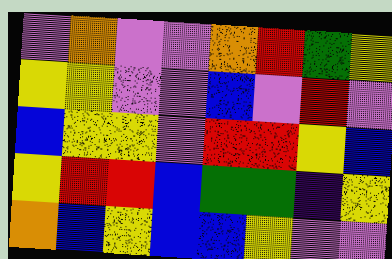[["violet", "orange", "violet", "violet", "orange", "red", "green", "yellow"], ["yellow", "yellow", "violet", "violet", "blue", "violet", "red", "violet"], ["blue", "yellow", "yellow", "violet", "red", "red", "yellow", "blue"], ["yellow", "red", "red", "blue", "green", "green", "indigo", "yellow"], ["orange", "blue", "yellow", "blue", "blue", "yellow", "violet", "violet"]]